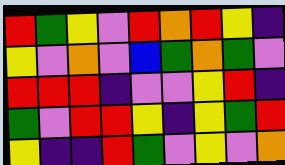[["red", "green", "yellow", "violet", "red", "orange", "red", "yellow", "indigo"], ["yellow", "violet", "orange", "violet", "blue", "green", "orange", "green", "violet"], ["red", "red", "red", "indigo", "violet", "violet", "yellow", "red", "indigo"], ["green", "violet", "red", "red", "yellow", "indigo", "yellow", "green", "red"], ["yellow", "indigo", "indigo", "red", "green", "violet", "yellow", "violet", "orange"]]